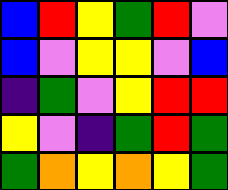[["blue", "red", "yellow", "green", "red", "violet"], ["blue", "violet", "yellow", "yellow", "violet", "blue"], ["indigo", "green", "violet", "yellow", "red", "red"], ["yellow", "violet", "indigo", "green", "red", "green"], ["green", "orange", "yellow", "orange", "yellow", "green"]]